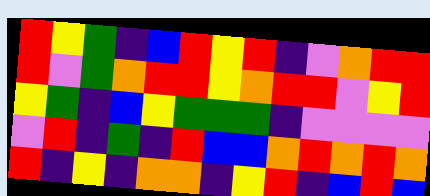[["red", "yellow", "green", "indigo", "blue", "red", "yellow", "red", "indigo", "violet", "orange", "red", "red"], ["red", "violet", "green", "orange", "red", "red", "yellow", "orange", "red", "red", "violet", "yellow", "red"], ["yellow", "green", "indigo", "blue", "yellow", "green", "green", "green", "indigo", "violet", "violet", "violet", "violet"], ["violet", "red", "indigo", "green", "indigo", "red", "blue", "blue", "orange", "red", "orange", "red", "orange"], ["red", "indigo", "yellow", "indigo", "orange", "orange", "indigo", "yellow", "red", "indigo", "blue", "red", "blue"]]